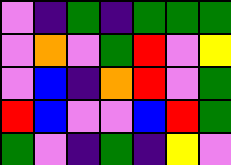[["violet", "indigo", "green", "indigo", "green", "green", "green"], ["violet", "orange", "violet", "green", "red", "violet", "yellow"], ["violet", "blue", "indigo", "orange", "red", "violet", "green"], ["red", "blue", "violet", "violet", "blue", "red", "green"], ["green", "violet", "indigo", "green", "indigo", "yellow", "violet"]]